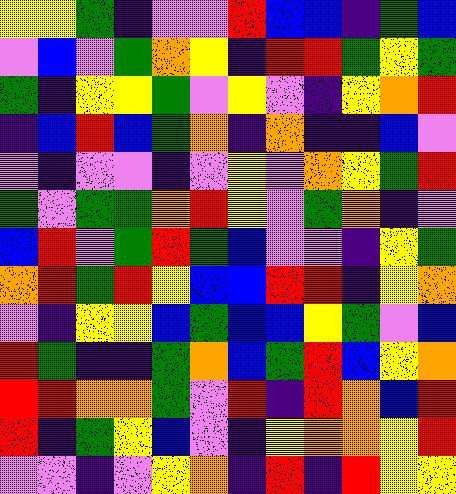[["yellow", "yellow", "green", "indigo", "violet", "violet", "red", "blue", "blue", "indigo", "green", "blue"], ["violet", "blue", "violet", "green", "orange", "yellow", "indigo", "red", "red", "green", "yellow", "green"], ["green", "indigo", "yellow", "yellow", "green", "violet", "yellow", "violet", "indigo", "yellow", "orange", "red"], ["indigo", "blue", "red", "blue", "green", "orange", "indigo", "orange", "indigo", "indigo", "blue", "violet"], ["violet", "indigo", "violet", "violet", "indigo", "violet", "yellow", "violet", "orange", "yellow", "green", "red"], ["green", "violet", "green", "green", "orange", "red", "yellow", "violet", "green", "orange", "indigo", "violet"], ["blue", "red", "violet", "green", "red", "green", "blue", "violet", "violet", "indigo", "yellow", "green"], ["orange", "red", "green", "red", "yellow", "blue", "blue", "red", "red", "indigo", "yellow", "orange"], ["violet", "indigo", "yellow", "yellow", "blue", "green", "blue", "blue", "yellow", "green", "violet", "blue"], ["red", "green", "indigo", "indigo", "green", "orange", "blue", "green", "red", "blue", "yellow", "orange"], ["red", "red", "orange", "orange", "green", "violet", "red", "indigo", "red", "orange", "blue", "red"], ["red", "indigo", "green", "yellow", "blue", "violet", "indigo", "yellow", "orange", "orange", "yellow", "red"], ["violet", "violet", "indigo", "violet", "yellow", "orange", "indigo", "red", "indigo", "red", "yellow", "yellow"]]